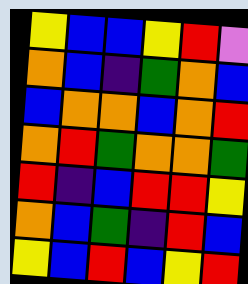[["yellow", "blue", "blue", "yellow", "red", "violet"], ["orange", "blue", "indigo", "green", "orange", "blue"], ["blue", "orange", "orange", "blue", "orange", "red"], ["orange", "red", "green", "orange", "orange", "green"], ["red", "indigo", "blue", "red", "red", "yellow"], ["orange", "blue", "green", "indigo", "red", "blue"], ["yellow", "blue", "red", "blue", "yellow", "red"]]